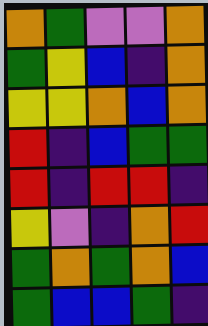[["orange", "green", "violet", "violet", "orange"], ["green", "yellow", "blue", "indigo", "orange"], ["yellow", "yellow", "orange", "blue", "orange"], ["red", "indigo", "blue", "green", "green"], ["red", "indigo", "red", "red", "indigo"], ["yellow", "violet", "indigo", "orange", "red"], ["green", "orange", "green", "orange", "blue"], ["green", "blue", "blue", "green", "indigo"]]